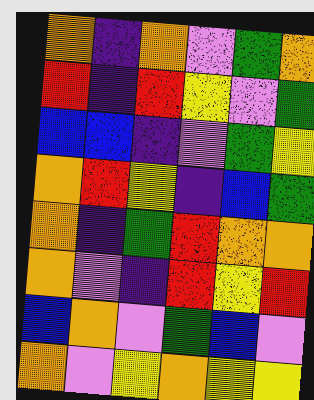[["orange", "indigo", "orange", "violet", "green", "orange"], ["red", "indigo", "red", "yellow", "violet", "green"], ["blue", "blue", "indigo", "violet", "green", "yellow"], ["orange", "red", "yellow", "indigo", "blue", "green"], ["orange", "indigo", "green", "red", "orange", "orange"], ["orange", "violet", "indigo", "red", "yellow", "red"], ["blue", "orange", "violet", "green", "blue", "violet"], ["orange", "violet", "yellow", "orange", "yellow", "yellow"]]